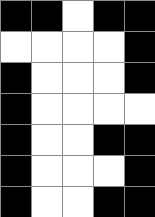[["black", "black", "white", "black", "black"], ["white", "white", "white", "white", "black"], ["black", "white", "white", "white", "black"], ["black", "white", "white", "white", "white"], ["black", "white", "white", "black", "black"], ["black", "white", "white", "white", "black"], ["black", "white", "white", "black", "black"]]